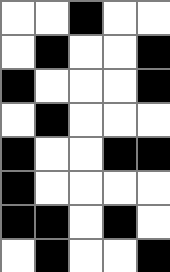[["white", "white", "black", "white", "white"], ["white", "black", "white", "white", "black"], ["black", "white", "white", "white", "black"], ["white", "black", "white", "white", "white"], ["black", "white", "white", "black", "black"], ["black", "white", "white", "white", "white"], ["black", "black", "white", "black", "white"], ["white", "black", "white", "white", "black"]]